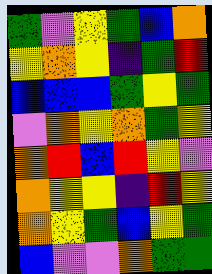[["green", "violet", "yellow", "green", "blue", "orange"], ["yellow", "orange", "yellow", "indigo", "green", "red"], ["blue", "blue", "blue", "green", "yellow", "green"], ["violet", "orange", "yellow", "orange", "green", "yellow"], ["orange", "red", "blue", "red", "yellow", "violet"], ["orange", "yellow", "yellow", "indigo", "red", "yellow"], ["orange", "yellow", "green", "blue", "yellow", "green"], ["blue", "violet", "violet", "orange", "green", "green"]]